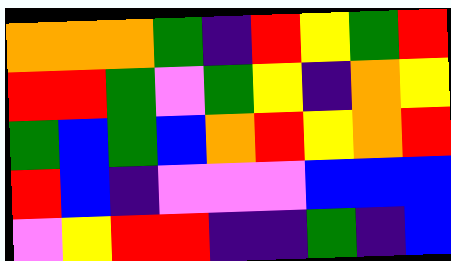[["orange", "orange", "orange", "green", "indigo", "red", "yellow", "green", "red"], ["red", "red", "green", "violet", "green", "yellow", "indigo", "orange", "yellow"], ["green", "blue", "green", "blue", "orange", "red", "yellow", "orange", "red"], ["red", "blue", "indigo", "violet", "violet", "violet", "blue", "blue", "blue"], ["violet", "yellow", "red", "red", "indigo", "indigo", "green", "indigo", "blue"]]